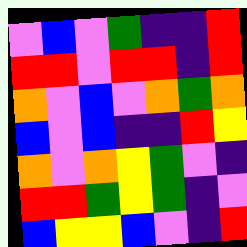[["violet", "blue", "violet", "green", "indigo", "indigo", "red"], ["red", "red", "violet", "red", "red", "indigo", "red"], ["orange", "violet", "blue", "violet", "orange", "green", "orange"], ["blue", "violet", "blue", "indigo", "indigo", "red", "yellow"], ["orange", "violet", "orange", "yellow", "green", "violet", "indigo"], ["red", "red", "green", "yellow", "green", "indigo", "violet"], ["blue", "yellow", "yellow", "blue", "violet", "indigo", "red"]]